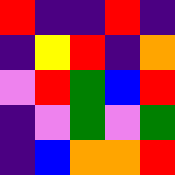[["red", "indigo", "indigo", "red", "indigo"], ["indigo", "yellow", "red", "indigo", "orange"], ["violet", "red", "green", "blue", "red"], ["indigo", "violet", "green", "violet", "green"], ["indigo", "blue", "orange", "orange", "red"]]